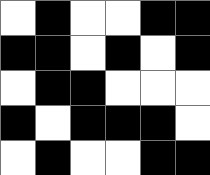[["white", "black", "white", "white", "black", "black"], ["black", "black", "white", "black", "white", "black"], ["white", "black", "black", "white", "white", "white"], ["black", "white", "black", "black", "black", "white"], ["white", "black", "white", "white", "black", "black"]]